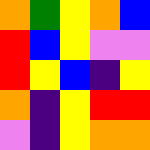[["orange", "green", "yellow", "orange", "blue"], ["red", "blue", "yellow", "violet", "violet"], ["red", "yellow", "blue", "indigo", "yellow"], ["orange", "indigo", "yellow", "red", "red"], ["violet", "indigo", "yellow", "orange", "orange"]]